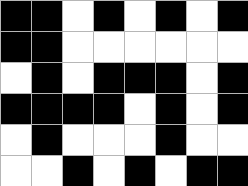[["black", "black", "white", "black", "white", "black", "white", "black"], ["black", "black", "white", "white", "white", "white", "white", "white"], ["white", "black", "white", "black", "black", "black", "white", "black"], ["black", "black", "black", "black", "white", "black", "white", "black"], ["white", "black", "white", "white", "white", "black", "white", "white"], ["white", "white", "black", "white", "black", "white", "black", "black"]]